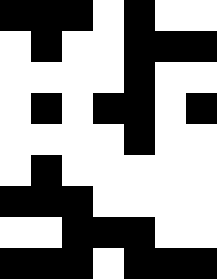[["black", "black", "black", "white", "black", "white", "white"], ["white", "black", "white", "white", "black", "black", "black"], ["white", "white", "white", "white", "black", "white", "white"], ["white", "black", "white", "black", "black", "white", "black"], ["white", "white", "white", "white", "black", "white", "white"], ["white", "black", "white", "white", "white", "white", "white"], ["black", "black", "black", "white", "white", "white", "white"], ["white", "white", "black", "black", "black", "white", "white"], ["black", "black", "black", "white", "black", "black", "black"]]